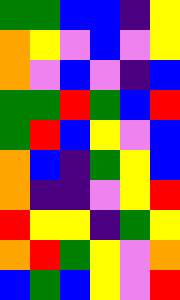[["green", "green", "blue", "blue", "indigo", "yellow"], ["orange", "yellow", "violet", "blue", "violet", "yellow"], ["orange", "violet", "blue", "violet", "indigo", "blue"], ["green", "green", "red", "green", "blue", "red"], ["green", "red", "blue", "yellow", "violet", "blue"], ["orange", "blue", "indigo", "green", "yellow", "blue"], ["orange", "indigo", "indigo", "violet", "yellow", "red"], ["red", "yellow", "yellow", "indigo", "green", "yellow"], ["orange", "red", "green", "yellow", "violet", "orange"], ["blue", "green", "blue", "yellow", "violet", "red"]]